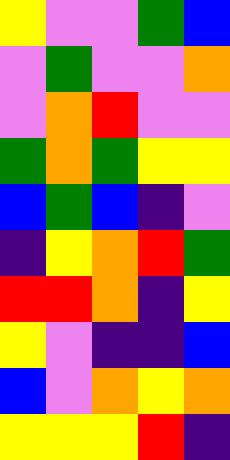[["yellow", "violet", "violet", "green", "blue"], ["violet", "green", "violet", "violet", "orange"], ["violet", "orange", "red", "violet", "violet"], ["green", "orange", "green", "yellow", "yellow"], ["blue", "green", "blue", "indigo", "violet"], ["indigo", "yellow", "orange", "red", "green"], ["red", "red", "orange", "indigo", "yellow"], ["yellow", "violet", "indigo", "indigo", "blue"], ["blue", "violet", "orange", "yellow", "orange"], ["yellow", "yellow", "yellow", "red", "indigo"]]